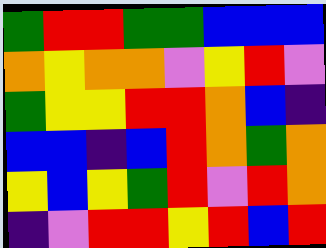[["green", "red", "red", "green", "green", "blue", "blue", "blue"], ["orange", "yellow", "orange", "orange", "violet", "yellow", "red", "violet"], ["green", "yellow", "yellow", "red", "red", "orange", "blue", "indigo"], ["blue", "blue", "indigo", "blue", "red", "orange", "green", "orange"], ["yellow", "blue", "yellow", "green", "red", "violet", "red", "orange"], ["indigo", "violet", "red", "red", "yellow", "red", "blue", "red"]]